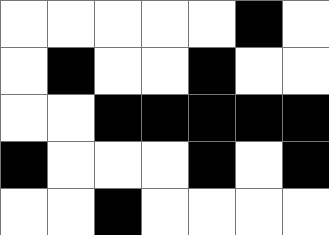[["white", "white", "white", "white", "white", "black", "white"], ["white", "black", "white", "white", "black", "white", "white"], ["white", "white", "black", "black", "black", "black", "black"], ["black", "white", "white", "white", "black", "white", "black"], ["white", "white", "black", "white", "white", "white", "white"]]